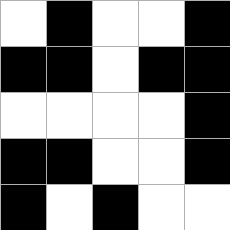[["white", "black", "white", "white", "black"], ["black", "black", "white", "black", "black"], ["white", "white", "white", "white", "black"], ["black", "black", "white", "white", "black"], ["black", "white", "black", "white", "white"]]